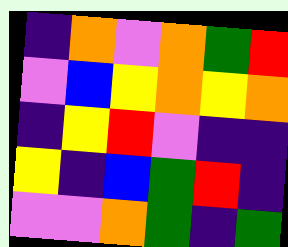[["indigo", "orange", "violet", "orange", "green", "red"], ["violet", "blue", "yellow", "orange", "yellow", "orange"], ["indigo", "yellow", "red", "violet", "indigo", "indigo"], ["yellow", "indigo", "blue", "green", "red", "indigo"], ["violet", "violet", "orange", "green", "indigo", "green"]]